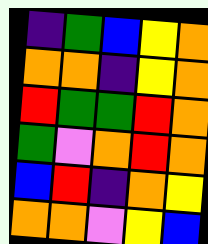[["indigo", "green", "blue", "yellow", "orange"], ["orange", "orange", "indigo", "yellow", "orange"], ["red", "green", "green", "red", "orange"], ["green", "violet", "orange", "red", "orange"], ["blue", "red", "indigo", "orange", "yellow"], ["orange", "orange", "violet", "yellow", "blue"]]